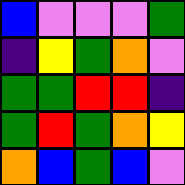[["blue", "violet", "violet", "violet", "green"], ["indigo", "yellow", "green", "orange", "violet"], ["green", "green", "red", "red", "indigo"], ["green", "red", "green", "orange", "yellow"], ["orange", "blue", "green", "blue", "violet"]]